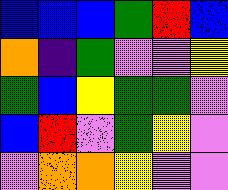[["blue", "blue", "blue", "green", "red", "blue"], ["orange", "indigo", "green", "violet", "violet", "yellow"], ["green", "blue", "yellow", "green", "green", "violet"], ["blue", "red", "violet", "green", "yellow", "violet"], ["violet", "orange", "orange", "yellow", "violet", "violet"]]